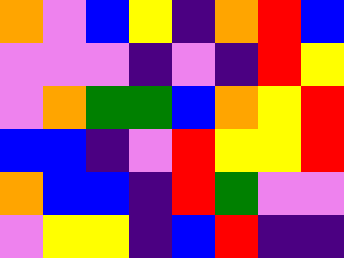[["orange", "violet", "blue", "yellow", "indigo", "orange", "red", "blue"], ["violet", "violet", "violet", "indigo", "violet", "indigo", "red", "yellow"], ["violet", "orange", "green", "green", "blue", "orange", "yellow", "red"], ["blue", "blue", "indigo", "violet", "red", "yellow", "yellow", "red"], ["orange", "blue", "blue", "indigo", "red", "green", "violet", "violet"], ["violet", "yellow", "yellow", "indigo", "blue", "red", "indigo", "indigo"]]